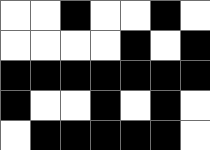[["white", "white", "black", "white", "white", "black", "white"], ["white", "white", "white", "white", "black", "white", "black"], ["black", "black", "black", "black", "black", "black", "black"], ["black", "white", "white", "black", "white", "black", "white"], ["white", "black", "black", "black", "black", "black", "white"]]